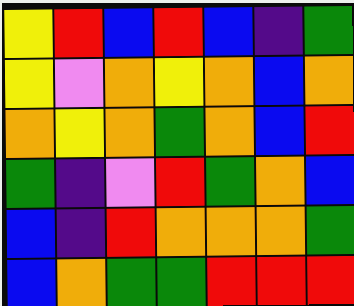[["yellow", "red", "blue", "red", "blue", "indigo", "green"], ["yellow", "violet", "orange", "yellow", "orange", "blue", "orange"], ["orange", "yellow", "orange", "green", "orange", "blue", "red"], ["green", "indigo", "violet", "red", "green", "orange", "blue"], ["blue", "indigo", "red", "orange", "orange", "orange", "green"], ["blue", "orange", "green", "green", "red", "red", "red"]]